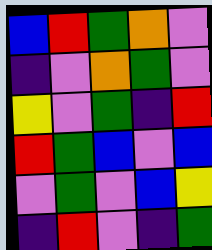[["blue", "red", "green", "orange", "violet"], ["indigo", "violet", "orange", "green", "violet"], ["yellow", "violet", "green", "indigo", "red"], ["red", "green", "blue", "violet", "blue"], ["violet", "green", "violet", "blue", "yellow"], ["indigo", "red", "violet", "indigo", "green"]]